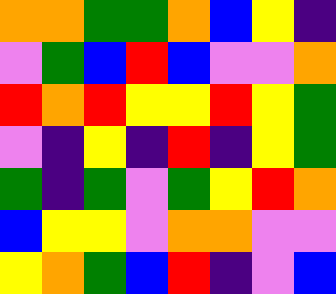[["orange", "orange", "green", "green", "orange", "blue", "yellow", "indigo"], ["violet", "green", "blue", "red", "blue", "violet", "violet", "orange"], ["red", "orange", "red", "yellow", "yellow", "red", "yellow", "green"], ["violet", "indigo", "yellow", "indigo", "red", "indigo", "yellow", "green"], ["green", "indigo", "green", "violet", "green", "yellow", "red", "orange"], ["blue", "yellow", "yellow", "violet", "orange", "orange", "violet", "violet"], ["yellow", "orange", "green", "blue", "red", "indigo", "violet", "blue"]]